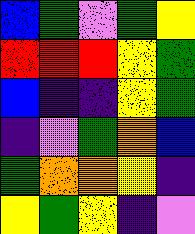[["blue", "green", "violet", "green", "yellow"], ["red", "red", "red", "yellow", "green"], ["blue", "indigo", "indigo", "yellow", "green"], ["indigo", "violet", "green", "orange", "blue"], ["green", "orange", "orange", "yellow", "indigo"], ["yellow", "green", "yellow", "indigo", "violet"]]